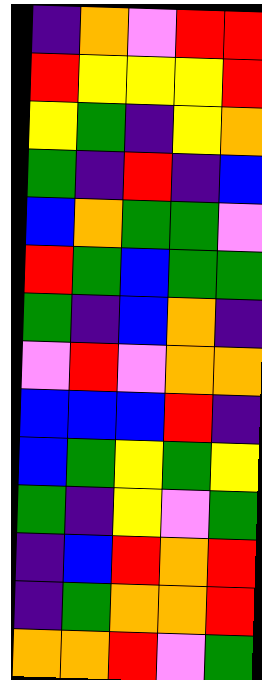[["indigo", "orange", "violet", "red", "red"], ["red", "yellow", "yellow", "yellow", "red"], ["yellow", "green", "indigo", "yellow", "orange"], ["green", "indigo", "red", "indigo", "blue"], ["blue", "orange", "green", "green", "violet"], ["red", "green", "blue", "green", "green"], ["green", "indigo", "blue", "orange", "indigo"], ["violet", "red", "violet", "orange", "orange"], ["blue", "blue", "blue", "red", "indigo"], ["blue", "green", "yellow", "green", "yellow"], ["green", "indigo", "yellow", "violet", "green"], ["indigo", "blue", "red", "orange", "red"], ["indigo", "green", "orange", "orange", "red"], ["orange", "orange", "red", "violet", "green"]]